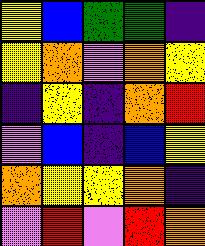[["yellow", "blue", "green", "green", "indigo"], ["yellow", "orange", "violet", "orange", "yellow"], ["indigo", "yellow", "indigo", "orange", "red"], ["violet", "blue", "indigo", "blue", "yellow"], ["orange", "yellow", "yellow", "orange", "indigo"], ["violet", "red", "violet", "red", "orange"]]